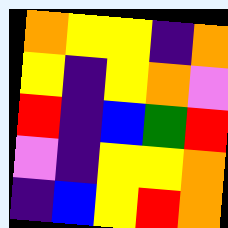[["orange", "yellow", "yellow", "indigo", "orange"], ["yellow", "indigo", "yellow", "orange", "violet"], ["red", "indigo", "blue", "green", "red"], ["violet", "indigo", "yellow", "yellow", "orange"], ["indigo", "blue", "yellow", "red", "orange"]]